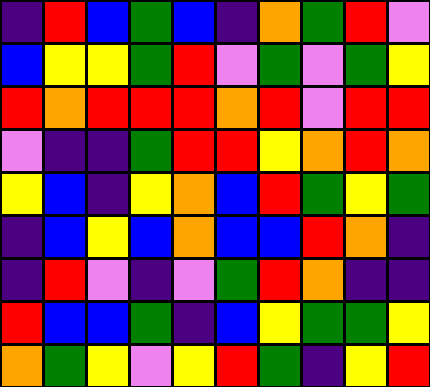[["indigo", "red", "blue", "green", "blue", "indigo", "orange", "green", "red", "violet"], ["blue", "yellow", "yellow", "green", "red", "violet", "green", "violet", "green", "yellow"], ["red", "orange", "red", "red", "red", "orange", "red", "violet", "red", "red"], ["violet", "indigo", "indigo", "green", "red", "red", "yellow", "orange", "red", "orange"], ["yellow", "blue", "indigo", "yellow", "orange", "blue", "red", "green", "yellow", "green"], ["indigo", "blue", "yellow", "blue", "orange", "blue", "blue", "red", "orange", "indigo"], ["indigo", "red", "violet", "indigo", "violet", "green", "red", "orange", "indigo", "indigo"], ["red", "blue", "blue", "green", "indigo", "blue", "yellow", "green", "green", "yellow"], ["orange", "green", "yellow", "violet", "yellow", "red", "green", "indigo", "yellow", "red"]]